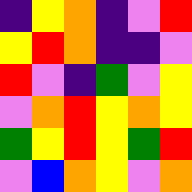[["indigo", "yellow", "orange", "indigo", "violet", "red"], ["yellow", "red", "orange", "indigo", "indigo", "violet"], ["red", "violet", "indigo", "green", "violet", "yellow"], ["violet", "orange", "red", "yellow", "orange", "yellow"], ["green", "yellow", "red", "yellow", "green", "red"], ["violet", "blue", "orange", "yellow", "violet", "orange"]]